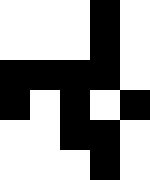[["white", "white", "white", "black", "white"], ["white", "white", "white", "black", "white"], ["black", "black", "black", "black", "white"], ["black", "white", "black", "white", "black"], ["white", "white", "black", "black", "white"], ["white", "white", "white", "black", "white"]]